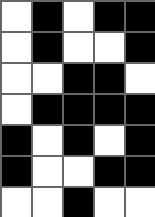[["white", "black", "white", "black", "black"], ["white", "black", "white", "white", "black"], ["white", "white", "black", "black", "white"], ["white", "black", "black", "black", "black"], ["black", "white", "black", "white", "black"], ["black", "white", "white", "black", "black"], ["white", "white", "black", "white", "white"]]